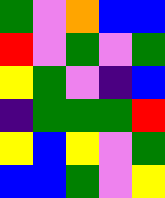[["green", "violet", "orange", "blue", "blue"], ["red", "violet", "green", "violet", "green"], ["yellow", "green", "violet", "indigo", "blue"], ["indigo", "green", "green", "green", "red"], ["yellow", "blue", "yellow", "violet", "green"], ["blue", "blue", "green", "violet", "yellow"]]